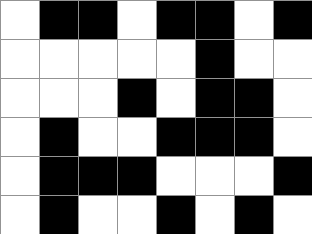[["white", "black", "black", "white", "black", "black", "white", "black"], ["white", "white", "white", "white", "white", "black", "white", "white"], ["white", "white", "white", "black", "white", "black", "black", "white"], ["white", "black", "white", "white", "black", "black", "black", "white"], ["white", "black", "black", "black", "white", "white", "white", "black"], ["white", "black", "white", "white", "black", "white", "black", "white"]]